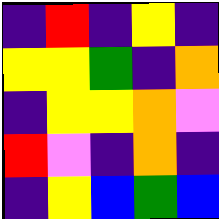[["indigo", "red", "indigo", "yellow", "indigo"], ["yellow", "yellow", "green", "indigo", "orange"], ["indigo", "yellow", "yellow", "orange", "violet"], ["red", "violet", "indigo", "orange", "indigo"], ["indigo", "yellow", "blue", "green", "blue"]]